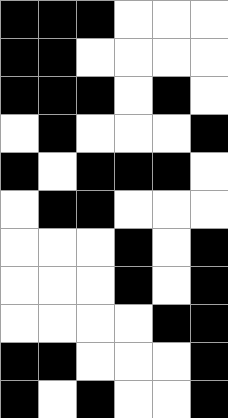[["black", "black", "black", "white", "white", "white"], ["black", "black", "white", "white", "white", "white"], ["black", "black", "black", "white", "black", "white"], ["white", "black", "white", "white", "white", "black"], ["black", "white", "black", "black", "black", "white"], ["white", "black", "black", "white", "white", "white"], ["white", "white", "white", "black", "white", "black"], ["white", "white", "white", "black", "white", "black"], ["white", "white", "white", "white", "black", "black"], ["black", "black", "white", "white", "white", "black"], ["black", "white", "black", "white", "white", "black"]]